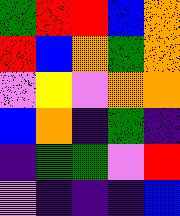[["green", "red", "red", "blue", "orange"], ["red", "blue", "orange", "green", "orange"], ["violet", "yellow", "violet", "orange", "orange"], ["blue", "orange", "indigo", "green", "indigo"], ["indigo", "green", "green", "violet", "red"], ["violet", "indigo", "indigo", "indigo", "blue"]]